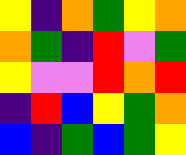[["yellow", "indigo", "orange", "green", "yellow", "orange"], ["orange", "green", "indigo", "red", "violet", "green"], ["yellow", "violet", "violet", "red", "orange", "red"], ["indigo", "red", "blue", "yellow", "green", "orange"], ["blue", "indigo", "green", "blue", "green", "yellow"]]